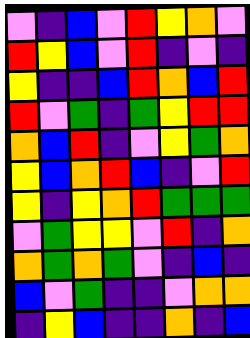[["violet", "indigo", "blue", "violet", "red", "yellow", "orange", "violet"], ["red", "yellow", "blue", "violet", "red", "indigo", "violet", "indigo"], ["yellow", "indigo", "indigo", "blue", "red", "orange", "blue", "red"], ["red", "violet", "green", "indigo", "green", "yellow", "red", "red"], ["orange", "blue", "red", "indigo", "violet", "yellow", "green", "orange"], ["yellow", "blue", "orange", "red", "blue", "indigo", "violet", "red"], ["yellow", "indigo", "yellow", "orange", "red", "green", "green", "green"], ["violet", "green", "yellow", "yellow", "violet", "red", "indigo", "orange"], ["orange", "green", "orange", "green", "violet", "indigo", "blue", "indigo"], ["blue", "violet", "green", "indigo", "indigo", "violet", "orange", "orange"], ["indigo", "yellow", "blue", "indigo", "indigo", "orange", "indigo", "blue"]]